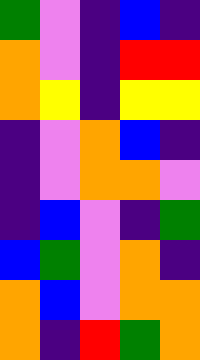[["green", "violet", "indigo", "blue", "indigo"], ["orange", "violet", "indigo", "red", "red"], ["orange", "yellow", "indigo", "yellow", "yellow"], ["indigo", "violet", "orange", "blue", "indigo"], ["indigo", "violet", "orange", "orange", "violet"], ["indigo", "blue", "violet", "indigo", "green"], ["blue", "green", "violet", "orange", "indigo"], ["orange", "blue", "violet", "orange", "orange"], ["orange", "indigo", "red", "green", "orange"]]